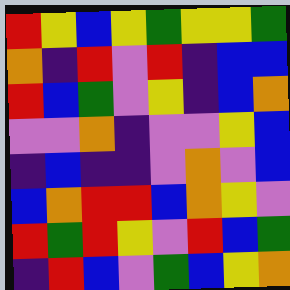[["red", "yellow", "blue", "yellow", "green", "yellow", "yellow", "green"], ["orange", "indigo", "red", "violet", "red", "indigo", "blue", "blue"], ["red", "blue", "green", "violet", "yellow", "indigo", "blue", "orange"], ["violet", "violet", "orange", "indigo", "violet", "violet", "yellow", "blue"], ["indigo", "blue", "indigo", "indigo", "violet", "orange", "violet", "blue"], ["blue", "orange", "red", "red", "blue", "orange", "yellow", "violet"], ["red", "green", "red", "yellow", "violet", "red", "blue", "green"], ["indigo", "red", "blue", "violet", "green", "blue", "yellow", "orange"]]